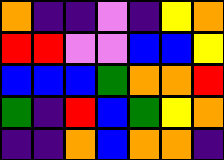[["orange", "indigo", "indigo", "violet", "indigo", "yellow", "orange"], ["red", "red", "violet", "violet", "blue", "blue", "yellow"], ["blue", "blue", "blue", "green", "orange", "orange", "red"], ["green", "indigo", "red", "blue", "green", "yellow", "orange"], ["indigo", "indigo", "orange", "blue", "orange", "orange", "indigo"]]